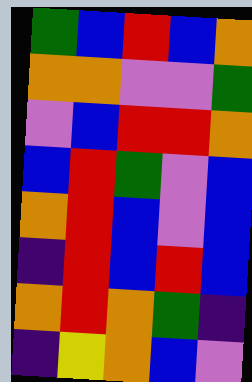[["green", "blue", "red", "blue", "orange"], ["orange", "orange", "violet", "violet", "green"], ["violet", "blue", "red", "red", "orange"], ["blue", "red", "green", "violet", "blue"], ["orange", "red", "blue", "violet", "blue"], ["indigo", "red", "blue", "red", "blue"], ["orange", "red", "orange", "green", "indigo"], ["indigo", "yellow", "orange", "blue", "violet"]]